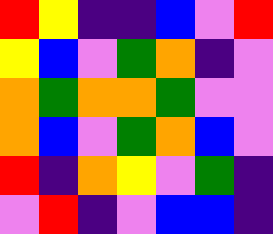[["red", "yellow", "indigo", "indigo", "blue", "violet", "red"], ["yellow", "blue", "violet", "green", "orange", "indigo", "violet"], ["orange", "green", "orange", "orange", "green", "violet", "violet"], ["orange", "blue", "violet", "green", "orange", "blue", "violet"], ["red", "indigo", "orange", "yellow", "violet", "green", "indigo"], ["violet", "red", "indigo", "violet", "blue", "blue", "indigo"]]